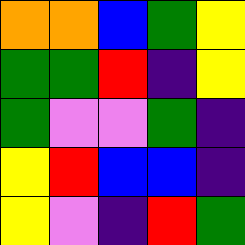[["orange", "orange", "blue", "green", "yellow"], ["green", "green", "red", "indigo", "yellow"], ["green", "violet", "violet", "green", "indigo"], ["yellow", "red", "blue", "blue", "indigo"], ["yellow", "violet", "indigo", "red", "green"]]